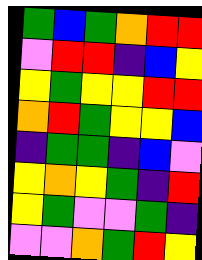[["green", "blue", "green", "orange", "red", "red"], ["violet", "red", "red", "indigo", "blue", "yellow"], ["yellow", "green", "yellow", "yellow", "red", "red"], ["orange", "red", "green", "yellow", "yellow", "blue"], ["indigo", "green", "green", "indigo", "blue", "violet"], ["yellow", "orange", "yellow", "green", "indigo", "red"], ["yellow", "green", "violet", "violet", "green", "indigo"], ["violet", "violet", "orange", "green", "red", "yellow"]]